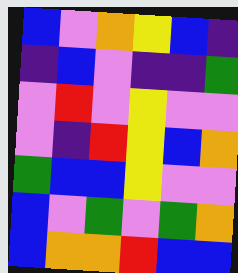[["blue", "violet", "orange", "yellow", "blue", "indigo"], ["indigo", "blue", "violet", "indigo", "indigo", "green"], ["violet", "red", "violet", "yellow", "violet", "violet"], ["violet", "indigo", "red", "yellow", "blue", "orange"], ["green", "blue", "blue", "yellow", "violet", "violet"], ["blue", "violet", "green", "violet", "green", "orange"], ["blue", "orange", "orange", "red", "blue", "blue"]]